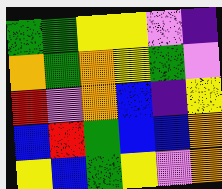[["green", "green", "yellow", "yellow", "violet", "indigo"], ["orange", "green", "orange", "yellow", "green", "violet"], ["red", "violet", "orange", "blue", "indigo", "yellow"], ["blue", "red", "green", "blue", "blue", "orange"], ["yellow", "blue", "green", "yellow", "violet", "orange"]]